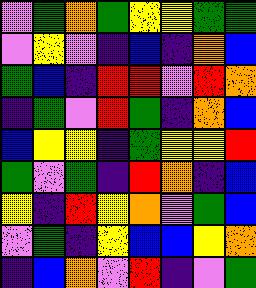[["violet", "green", "orange", "green", "yellow", "yellow", "green", "green"], ["violet", "yellow", "violet", "indigo", "blue", "indigo", "orange", "blue"], ["green", "blue", "indigo", "red", "red", "violet", "red", "orange"], ["indigo", "green", "violet", "red", "green", "indigo", "orange", "blue"], ["blue", "yellow", "yellow", "indigo", "green", "yellow", "yellow", "red"], ["green", "violet", "green", "indigo", "red", "orange", "indigo", "blue"], ["yellow", "indigo", "red", "yellow", "orange", "violet", "green", "blue"], ["violet", "green", "indigo", "yellow", "blue", "blue", "yellow", "orange"], ["indigo", "blue", "orange", "violet", "red", "indigo", "violet", "green"]]